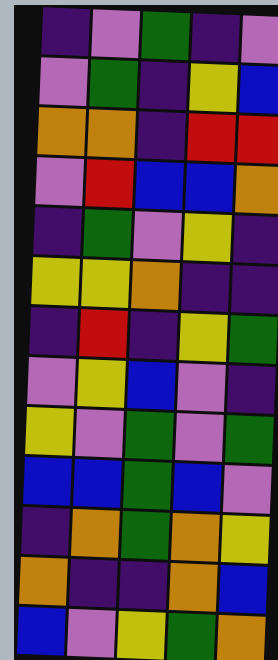[["indigo", "violet", "green", "indigo", "violet"], ["violet", "green", "indigo", "yellow", "blue"], ["orange", "orange", "indigo", "red", "red"], ["violet", "red", "blue", "blue", "orange"], ["indigo", "green", "violet", "yellow", "indigo"], ["yellow", "yellow", "orange", "indigo", "indigo"], ["indigo", "red", "indigo", "yellow", "green"], ["violet", "yellow", "blue", "violet", "indigo"], ["yellow", "violet", "green", "violet", "green"], ["blue", "blue", "green", "blue", "violet"], ["indigo", "orange", "green", "orange", "yellow"], ["orange", "indigo", "indigo", "orange", "blue"], ["blue", "violet", "yellow", "green", "orange"]]